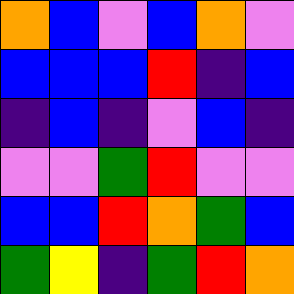[["orange", "blue", "violet", "blue", "orange", "violet"], ["blue", "blue", "blue", "red", "indigo", "blue"], ["indigo", "blue", "indigo", "violet", "blue", "indigo"], ["violet", "violet", "green", "red", "violet", "violet"], ["blue", "blue", "red", "orange", "green", "blue"], ["green", "yellow", "indigo", "green", "red", "orange"]]